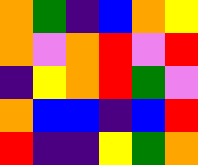[["orange", "green", "indigo", "blue", "orange", "yellow"], ["orange", "violet", "orange", "red", "violet", "red"], ["indigo", "yellow", "orange", "red", "green", "violet"], ["orange", "blue", "blue", "indigo", "blue", "red"], ["red", "indigo", "indigo", "yellow", "green", "orange"]]